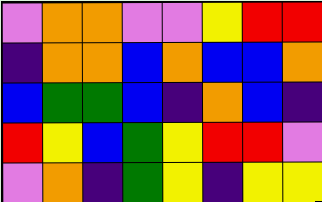[["violet", "orange", "orange", "violet", "violet", "yellow", "red", "red"], ["indigo", "orange", "orange", "blue", "orange", "blue", "blue", "orange"], ["blue", "green", "green", "blue", "indigo", "orange", "blue", "indigo"], ["red", "yellow", "blue", "green", "yellow", "red", "red", "violet"], ["violet", "orange", "indigo", "green", "yellow", "indigo", "yellow", "yellow"]]